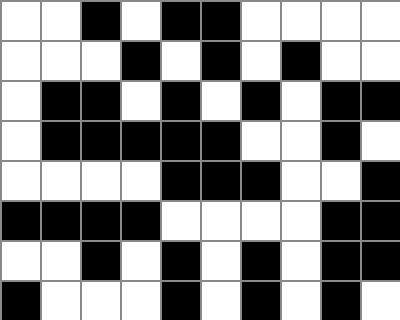[["white", "white", "black", "white", "black", "black", "white", "white", "white", "white"], ["white", "white", "white", "black", "white", "black", "white", "black", "white", "white"], ["white", "black", "black", "white", "black", "white", "black", "white", "black", "black"], ["white", "black", "black", "black", "black", "black", "white", "white", "black", "white"], ["white", "white", "white", "white", "black", "black", "black", "white", "white", "black"], ["black", "black", "black", "black", "white", "white", "white", "white", "black", "black"], ["white", "white", "black", "white", "black", "white", "black", "white", "black", "black"], ["black", "white", "white", "white", "black", "white", "black", "white", "black", "white"]]